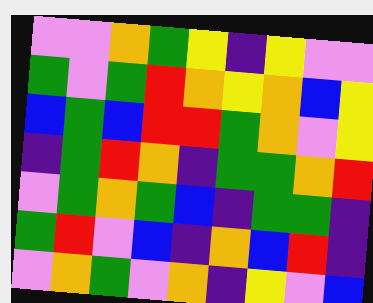[["violet", "violet", "orange", "green", "yellow", "indigo", "yellow", "violet", "violet"], ["green", "violet", "green", "red", "orange", "yellow", "orange", "blue", "yellow"], ["blue", "green", "blue", "red", "red", "green", "orange", "violet", "yellow"], ["indigo", "green", "red", "orange", "indigo", "green", "green", "orange", "red"], ["violet", "green", "orange", "green", "blue", "indigo", "green", "green", "indigo"], ["green", "red", "violet", "blue", "indigo", "orange", "blue", "red", "indigo"], ["violet", "orange", "green", "violet", "orange", "indigo", "yellow", "violet", "blue"]]